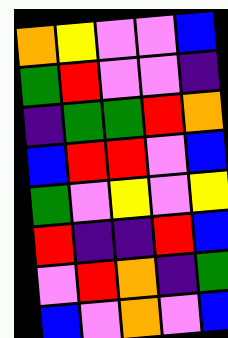[["orange", "yellow", "violet", "violet", "blue"], ["green", "red", "violet", "violet", "indigo"], ["indigo", "green", "green", "red", "orange"], ["blue", "red", "red", "violet", "blue"], ["green", "violet", "yellow", "violet", "yellow"], ["red", "indigo", "indigo", "red", "blue"], ["violet", "red", "orange", "indigo", "green"], ["blue", "violet", "orange", "violet", "blue"]]